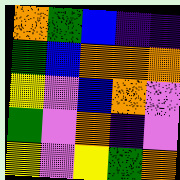[["orange", "green", "blue", "indigo", "indigo"], ["green", "blue", "orange", "orange", "orange"], ["yellow", "violet", "blue", "orange", "violet"], ["green", "violet", "orange", "indigo", "violet"], ["yellow", "violet", "yellow", "green", "orange"]]